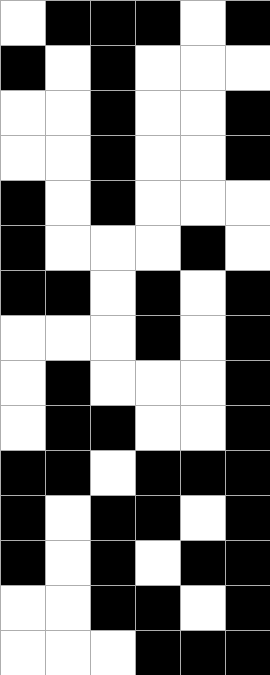[["white", "black", "black", "black", "white", "black"], ["black", "white", "black", "white", "white", "white"], ["white", "white", "black", "white", "white", "black"], ["white", "white", "black", "white", "white", "black"], ["black", "white", "black", "white", "white", "white"], ["black", "white", "white", "white", "black", "white"], ["black", "black", "white", "black", "white", "black"], ["white", "white", "white", "black", "white", "black"], ["white", "black", "white", "white", "white", "black"], ["white", "black", "black", "white", "white", "black"], ["black", "black", "white", "black", "black", "black"], ["black", "white", "black", "black", "white", "black"], ["black", "white", "black", "white", "black", "black"], ["white", "white", "black", "black", "white", "black"], ["white", "white", "white", "black", "black", "black"]]